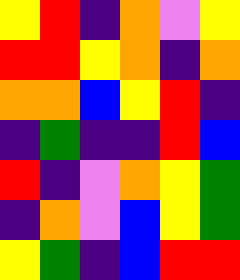[["yellow", "red", "indigo", "orange", "violet", "yellow"], ["red", "red", "yellow", "orange", "indigo", "orange"], ["orange", "orange", "blue", "yellow", "red", "indigo"], ["indigo", "green", "indigo", "indigo", "red", "blue"], ["red", "indigo", "violet", "orange", "yellow", "green"], ["indigo", "orange", "violet", "blue", "yellow", "green"], ["yellow", "green", "indigo", "blue", "red", "red"]]